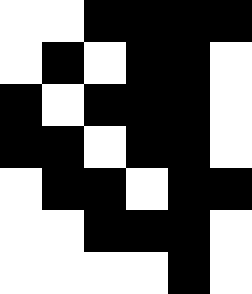[["white", "white", "black", "black", "black", "black"], ["white", "black", "white", "black", "black", "white"], ["black", "white", "black", "black", "black", "white"], ["black", "black", "white", "black", "black", "white"], ["white", "black", "black", "white", "black", "black"], ["white", "white", "black", "black", "black", "white"], ["white", "white", "white", "white", "black", "white"]]